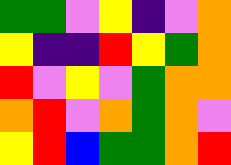[["green", "green", "violet", "yellow", "indigo", "violet", "orange"], ["yellow", "indigo", "indigo", "red", "yellow", "green", "orange"], ["red", "violet", "yellow", "violet", "green", "orange", "orange"], ["orange", "red", "violet", "orange", "green", "orange", "violet"], ["yellow", "red", "blue", "green", "green", "orange", "red"]]